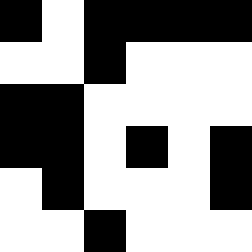[["black", "white", "black", "black", "black", "black"], ["white", "white", "black", "white", "white", "white"], ["black", "black", "white", "white", "white", "white"], ["black", "black", "white", "black", "white", "black"], ["white", "black", "white", "white", "white", "black"], ["white", "white", "black", "white", "white", "white"]]